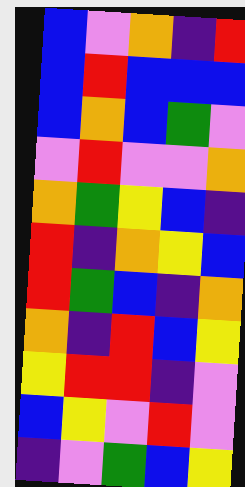[["blue", "violet", "orange", "indigo", "red"], ["blue", "red", "blue", "blue", "blue"], ["blue", "orange", "blue", "green", "violet"], ["violet", "red", "violet", "violet", "orange"], ["orange", "green", "yellow", "blue", "indigo"], ["red", "indigo", "orange", "yellow", "blue"], ["red", "green", "blue", "indigo", "orange"], ["orange", "indigo", "red", "blue", "yellow"], ["yellow", "red", "red", "indigo", "violet"], ["blue", "yellow", "violet", "red", "violet"], ["indigo", "violet", "green", "blue", "yellow"]]